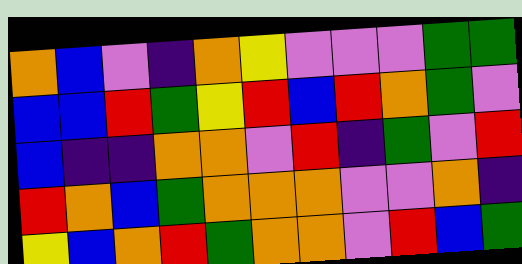[["orange", "blue", "violet", "indigo", "orange", "yellow", "violet", "violet", "violet", "green", "green"], ["blue", "blue", "red", "green", "yellow", "red", "blue", "red", "orange", "green", "violet"], ["blue", "indigo", "indigo", "orange", "orange", "violet", "red", "indigo", "green", "violet", "red"], ["red", "orange", "blue", "green", "orange", "orange", "orange", "violet", "violet", "orange", "indigo"], ["yellow", "blue", "orange", "red", "green", "orange", "orange", "violet", "red", "blue", "green"]]